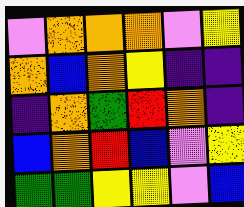[["violet", "orange", "orange", "orange", "violet", "yellow"], ["orange", "blue", "orange", "yellow", "indigo", "indigo"], ["indigo", "orange", "green", "red", "orange", "indigo"], ["blue", "orange", "red", "blue", "violet", "yellow"], ["green", "green", "yellow", "yellow", "violet", "blue"]]